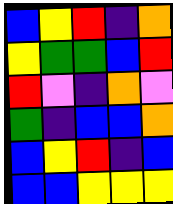[["blue", "yellow", "red", "indigo", "orange"], ["yellow", "green", "green", "blue", "red"], ["red", "violet", "indigo", "orange", "violet"], ["green", "indigo", "blue", "blue", "orange"], ["blue", "yellow", "red", "indigo", "blue"], ["blue", "blue", "yellow", "yellow", "yellow"]]